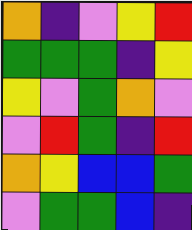[["orange", "indigo", "violet", "yellow", "red"], ["green", "green", "green", "indigo", "yellow"], ["yellow", "violet", "green", "orange", "violet"], ["violet", "red", "green", "indigo", "red"], ["orange", "yellow", "blue", "blue", "green"], ["violet", "green", "green", "blue", "indigo"]]